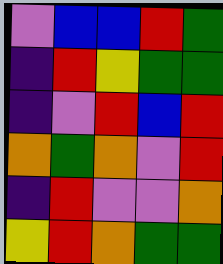[["violet", "blue", "blue", "red", "green"], ["indigo", "red", "yellow", "green", "green"], ["indigo", "violet", "red", "blue", "red"], ["orange", "green", "orange", "violet", "red"], ["indigo", "red", "violet", "violet", "orange"], ["yellow", "red", "orange", "green", "green"]]